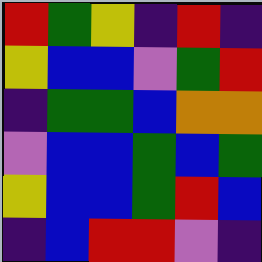[["red", "green", "yellow", "indigo", "red", "indigo"], ["yellow", "blue", "blue", "violet", "green", "red"], ["indigo", "green", "green", "blue", "orange", "orange"], ["violet", "blue", "blue", "green", "blue", "green"], ["yellow", "blue", "blue", "green", "red", "blue"], ["indigo", "blue", "red", "red", "violet", "indigo"]]